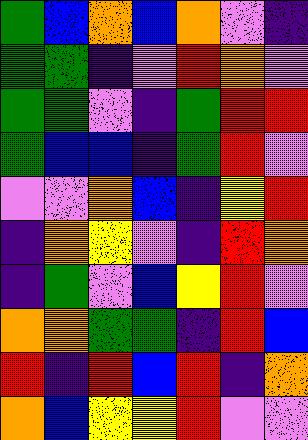[["green", "blue", "orange", "blue", "orange", "violet", "indigo"], ["green", "green", "indigo", "violet", "red", "orange", "violet"], ["green", "green", "violet", "indigo", "green", "red", "red"], ["green", "blue", "blue", "indigo", "green", "red", "violet"], ["violet", "violet", "orange", "blue", "indigo", "yellow", "red"], ["indigo", "orange", "yellow", "violet", "indigo", "red", "orange"], ["indigo", "green", "violet", "blue", "yellow", "red", "violet"], ["orange", "orange", "green", "green", "indigo", "red", "blue"], ["red", "indigo", "red", "blue", "red", "indigo", "orange"], ["orange", "blue", "yellow", "yellow", "red", "violet", "violet"]]